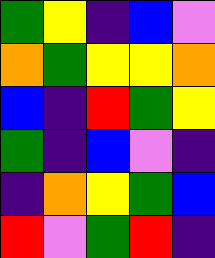[["green", "yellow", "indigo", "blue", "violet"], ["orange", "green", "yellow", "yellow", "orange"], ["blue", "indigo", "red", "green", "yellow"], ["green", "indigo", "blue", "violet", "indigo"], ["indigo", "orange", "yellow", "green", "blue"], ["red", "violet", "green", "red", "indigo"]]